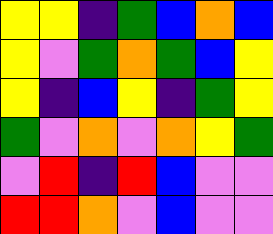[["yellow", "yellow", "indigo", "green", "blue", "orange", "blue"], ["yellow", "violet", "green", "orange", "green", "blue", "yellow"], ["yellow", "indigo", "blue", "yellow", "indigo", "green", "yellow"], ["green", "violet", "orange", "violet", "orange", "yellow", "green"], ["violet", "red", "indigo", "red", "blue", "violet", "violet"], ["red", "red", "orange", "violet", "blue", "violet", "violet"]]